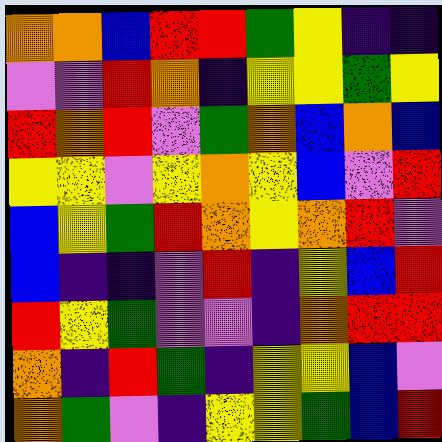[["orange", "orange", "blue", "red", "red", "green", "yellow", "indigo", "indigo"], ["violet", "violet", "red", "orange", "indigo", "yellow", "yellow", "green", "yellow"], ["red", "orange", "red", "violet", "green", "orange", "blue", "orange", "blue"], ["yellow", "yellow", "violet", "yellow", "orange", "yellow", "blue", "violet", "red"], ["blue", "yellow", "green", "red", "orange", "yellow", "orange", "red", "violet"], ["blue", "indigo", "indigo", "violet", "red", "indigo", "yellow", "blue", "red"], ["red", "yellow", "green", "violet", "violet", "indigo", "orange", "red", "red"], ["orange", "indigo", "red", "green", "indigo", "yellow", "yellow", "blue", "violet"], ["orange", "green", "violet", "indigo", "yellow", "yellow", "green", "blue", "red"]]